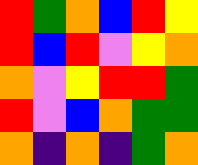[["red", "green", "orange", "blue", "red", "yellow"], ["red", "blue", "red", "violet", "yellow", "orange"], ["orange", "violet", "yellow", "red", "red", "green"], ["red", "violet", "blue", "orange", "green", "green"], ["orange", "indigo", "orange", "indigo", "green", "orange"]]